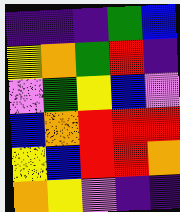[["indigo", "indigo", "indigo", "green", "blue"], ["yellow", "orange", "green", "red", "indigo"], ["violet", "green", "yellow", "blue", "violet"], ["blue", "orange", "red", "red", "red"], ["yellow", "blue", "red", "red", "orange"], ["orange", "yellow", "violet", "indigo", "indigo"]]